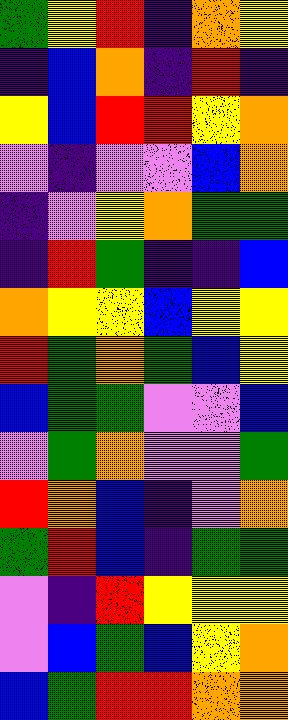[["green", "yellow", "red", "indigo", "orange", "yellow"], ["indigo", "blue", "orange", "indigo", "red", "indigo"], ["yellow", "blue", "red", "red", "yellow", "orange"], ["violet", "indigo", "violet", "violet", "blue", "orange"], ["indigo", "violet", "yellow", "orange", "green", "green"], ["indigo", "red", "green", "indigo", "indigo", "blue"], ["orange", "yellow", "yellow", "blue", "yellow", "yellow"], ["red", "green", "orange", "green", "blue", "yellow"], ["blue", "green", "green", "violet", "violet", "blue"], ["violet", "green", "orange", "violet", "violet", "green"], ["red", "orange", "blue", "indigo", "violet", "orange"], ["green", "red", "blue", "indigo", "green", "green"], ["violet", "indigo", "red", "yellow", "yellow", "yellow"], ["violet", "blue", "green", "blue", "yellow", "orange"], ["blue", "green", "red", "red", "orange", "orange"]]